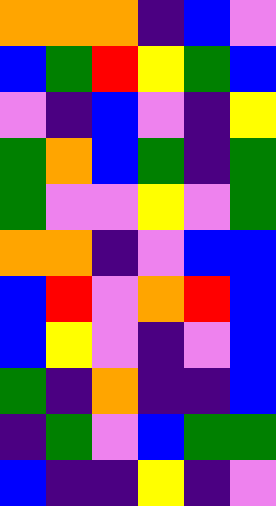[["orange", "orange", "orange", "indigo", "blue", "violet"], ["blue", "green", "red", "yellow", "green", "blue"], ["violet", "indigo", "blue", "violet", "indigo", "yellow"], ["green", "orange", "blue", "green", "indigo", "green"], ["green", "violet", "violet", "yellow", "violet", "green"], ["orange", "orange", "indigo", "violet", "blue", "blue"], ["blue", "red", "violet", "orange", "red", "blue"], ["blue", "yellow", "violet", "indigo", "violet", "blue"], ["green", "indigo", "orange", "indigo", "indigo", "blue"], ["indigo", "green", "violet", "blue", "green", "green"], ["blue", "indigo", "indigo", "yellow", "indigo", "violet"]]